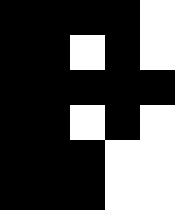[["black", "black", "black", "black", "white"], ["black", "black", "white", "black", "white"], ["black", "black", "black", "black", "black"], ["black", "black", "white", "black", "white"], ["black", "black", "black", "white", "white"], ["black", "black", "black", "white", "white"]]